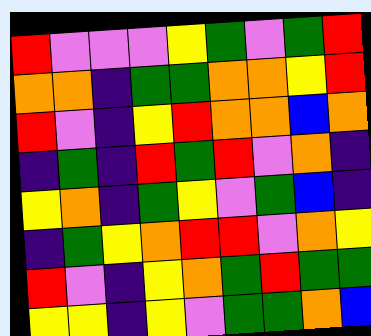[["red", "violet", "violet", "violet", "yellow", "green", "violet", "green", "red"], ["orange", "orange", "indigo", "green", "green", "orange", "orange", "yellow", "red"], ["red", "violet", "indigo", "yellow", "red", "orange", "orange", "blue", "orange"], ["indigo", "green", "indigo", "red", "green", "red", "violet", "orange", "indigo"], ["yellow", "orange", "indigo", "green", "yellow", "violet", "green", "blue", "indigo"], ["indigo", "green", "yellow", "orange", "red", "red", "violet", "orange", "yellow"], ["red", "violet", "indigo", "yellow", "orange", "green", "red", "green", "green"], ["yellow", "yellow", "indigo", "yellow", "violet", "green", "green", "orange", "blue"]]